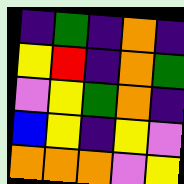[["indigo", "green", "indigo", "orange", "indigo"], ["yellow", "red", "indigo", "orange", "green"], ["violet", "yellow", "green", "orange", "indigo"], ["blue", "yellow", "indigo", "yellow", "violet"], ["orange", "orange", "orange", "violet", "yellow"]]